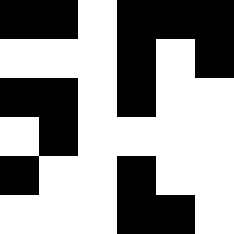[["black", "black", "white", "black", "black", "black"], ["white", "white", "white", "black", "white", "black"], ["black", "black", "white", "black", "white", "white"], ["white", "black", "white", "white", "white", "white"], ["black", "white", "white", "black", "white", "white"], ["white", "white", "white", "black", "black", "white"]]